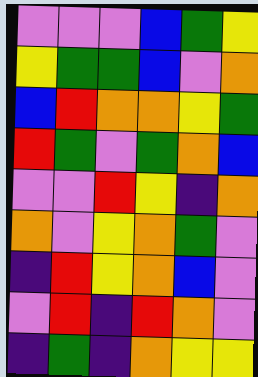[["violet", "violet", "violet", "blue", "green", "yellow"], ["yellow", "green", "green", "blue", "violet", "orange"], ["blue", "red", "orange", "orange", "yellow", "green"], ["red", "green", "violet", "green", "orange", "blue"], ["violet", "violet", "red", "yellow", "indigo", "orange"], ["orange", "violet", "yellow", "orange", "green", "violet"], ["indigo", "red", "yellow", "orange", "blue", "violet"], ["violet", "red", "indigo", "red", "orange", "violet"], ["indigo", "green", "indigo", "orange", "yellow", "yellow"]]